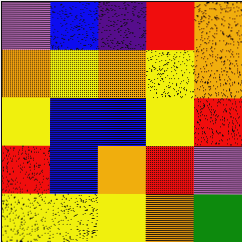[["violet", "blue", "indigo", "red", "orange"], ["orange", "yellow", "orange", "yellow", "orange"], ["yellow", "blue", "blue", "yellow", "red"], ["red", "blue", "orange", "red", "violet"], ["yellow", "yellow", "yellow", "orange", "green"]]